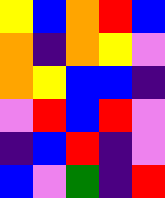[["yellow", "blue", "orange", "red", "blue"], ["orange", "indigo", "orange", "yellow", "violet"], ["orange", "yellow", "blue", "blue", "indigo"], ["violet", "red", "blue", "red", "violet"], ["indigo", "blue", "red", "indigo", "violet"], ["blue", "violet", "green", "indigo", "red"]]